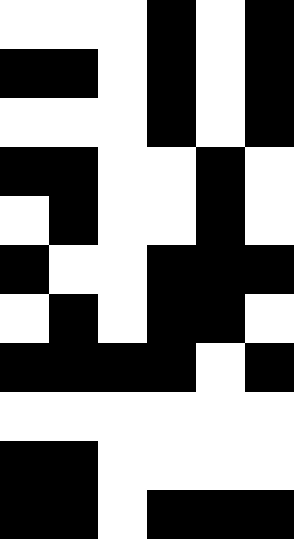[["white", "white", "white", "black", "white", "black"], ["black", "black", "white", "black", "white", "black"], ["white", "white", "white", "black", "white", "black"], ["black", "black", "white", "white", "black", "white"], ["white", "black", "white", "white", "black", "white"], ["black", "white", "white", "black", "black", "black"], ["white", "black", "white", "black", "black", "white"], ["black", "black", "black", "black", "white", "black"], ["white", "white", "white", "white", "white", "white"], ["black", "black", "white", "white", "white", "white"], ["black", "black", "white", "black", "black", "black"]]